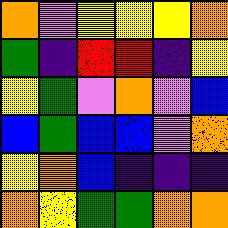[["orange", "violet", "yellow", "yellow", "yellow", "orange"], ["green", "indigo", "red", "red", "indigo", "yellow"], ["yellow", "green", "violet", "orange", "violet", "blue"], ["blue", "green", "blue", "blue", "violet", "orange"], ["yellow", "orange", "blue", "indigo", "indigo", "indigo"], ["orange", "yellow", "green", "green", "orange", "orange"]]